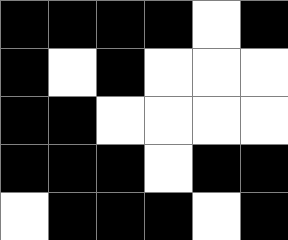[["black", "black", "black", "black", "white", "black"], ["black", "white", "black", "white", "white", "white"], ["black", "black", "white", "white", "white", "white"], ["black", "black", "black", "white", "black", "black"], ["white", "black", "black", "black", "white", "black"]]